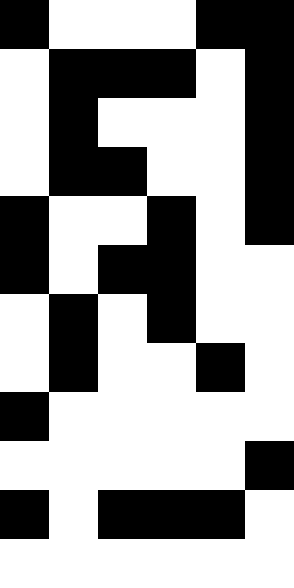[["black", "white", "white", "white", "black", "black"], ["white", "black", "black", "black", "white", "black"], ["white", "black", "white", "white", "white", "black"], ["white", "black", "black", "white", "white", "black"], ["black", "white", "white", "black", "white", "black"], ["black", "white", "black", "black", "white", "white"], ["white", "black", "white", "black", "white", "white"], ["white", "black", "white", "white", "black", "white"], ["black", "white", "white", "white", "white", "white"], ["white", "white", "white", "white", "white", "black"], ["black", "white", "black", "black", "black", "white"], ["white", "white", "white", "white", "white", "white"]]